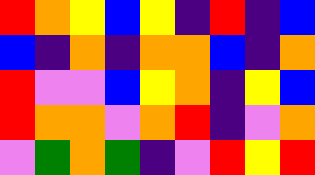[["red", "orange", "yellow", "blue", "yellow", "indigo", "red", "indigo", "blue"], ["blue", "indigo", "orange", "indigo", "orange", "orange", "blue", "indigo", "orange"], ["red", "violet", "violet", "blue", "yellow", "orange", "indigo", "yellow", "blue"], ["red", "orange", "orange", "violet", "orange", "red", "indigo", "violet", "orange"], ["violet", "green", "orange", "green", "indigo", "violet", "red", "yellow", "red"]]